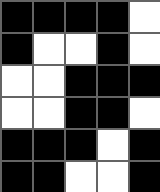[["black", "black", "black", "black", "white"], ["black", "white", "white", "black", "white"], ["white", "white", "black", "black", "black"], ["white", "white", "black", "black", "white"], ["black", "black", "black", "white", "black"], ["black", "black", "white", "white", "black"]]